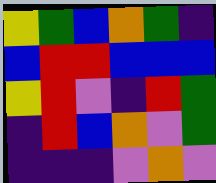[["yellow", "green", "blue", "orange", "green", "indigo"], ["blue", "red", "red", "blue", "blue", "blue"], ["yellow", "red", "violet", "indigo", "red", "green"], ["indigo", "red", "blue", "orange", "violet", "green"], ["indigo", "indigo", "indigo", "violet", "orange", "violet"]]